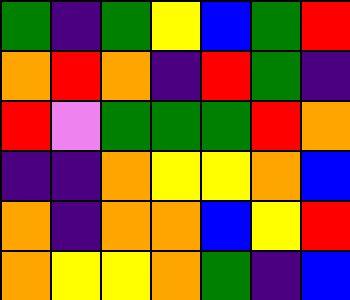[["green", "indigo", "green", "yellow", "blue", "green", "red"], ["orange", "red", "orange", "indigo", "red", "green", "indigo"], ["red", "violet", "green", "green", "green", "red", "orange"], ["indigo", "indigo", "orange", "yellow", "yellow", "orange", "blue"], ["orange", "indigo", "orange", "orange", "blue", "yellow", "red"], ["orange", "yellow", "yellow", "orange", "green", "indigo", "blue"]]